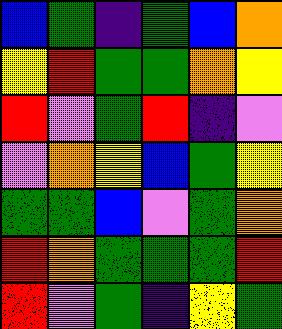[["blue", "green", "indigo", "green", "blue", "orange"], ["yellow", "red", "green", "green", "orange", "yellow"], ["red", "violet", "green", "red", "indigo", "violet"], ["violet", "orange", "yellow", "blue", "green", "yellow"], ["green", "green", "blue", "violet", "green", "orange"], ["red", "orange", "green", "green", "green", "red"], ["red", "violet", "green", "indigo", "yellow", "green"]]